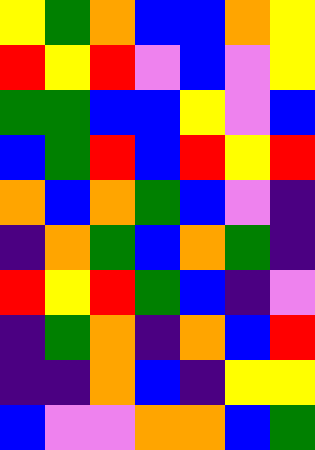[["yellow", "green", "orange", "blue", "blue", "orange", "yellow"], ["red", "yellow", "red", "violet", "blue", "violet", "yellow"], ["green", "green", "blue", "blue", "yellow", "violet", "blue"], ["blue", "green", "red", "blue", "red", "yellow", "red"], ["orange", "blue", "orange", "green", "blue", "violet", "indigo"], ["indigo", "orange", "green", "blue", "orange", "green", "indigo"], ["red", "yellow", "red", "green", "blue", "indigo", "violet"], ["indigo", "green", "orange", "indigo", "orange", "blue", "red"], ["indigo", "indigo", "orange", "blue", "indigo", "yellow", "yellow"], ["blue", "violet", "violet", "orange", "orange", "blue", "green"]]